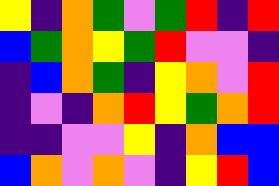[["yellow", "indigo", "orange", "green", "violet", "green", "red", "indigo", "red"], ["blue", "green", "orange", "yellow", "green", "red", "violet", "violet", "indigo"], ["indigo", "blue", "orange", "green", "indigo", "yellow", "orange", "violet", "red"], ["indigo", "violet", "indigo", "orange", "red", "yellow", "green", "orange", "red"], ["indigo", "indigo", "violet", "violet", "yellow", "indigo", "orange", "blue", "blue"], ["blue", "orange", "violet", "orange", "violet", "indigo", "yellow", "red", "blue"]]